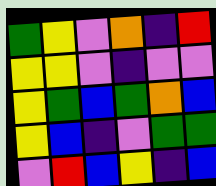[["green", "yellow", "violet", "orange", "indigo", "red"], ["yellow", "yellow", "violet", "indigo", "violet", "violet"], ["yellow", "green", "blue", "green", "orange", "blue"], ["yellow", "blue", "indigo", "violet", "green", "green"], ["violet", "red", "blue", "yellow", "indigo", "blue"]]